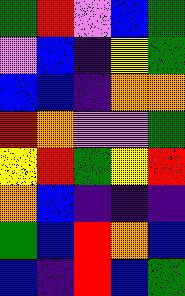[["green", "red", "violet", "blue", "green"], ["violet", "blue", "indigo", "yellow", "green"], ["blue", "blue", "indigo", "orange", "orange"], ["red", "orange", "violet", "violet", "green"], ["yellow", "red", "green", "yellow", "red"], ["orange", "blue", "indigo", "indigo", "indigo"], ["green", "blue", "red", "orange", "blue"], ["blue", "indigo", "red", "blue", "green"]]